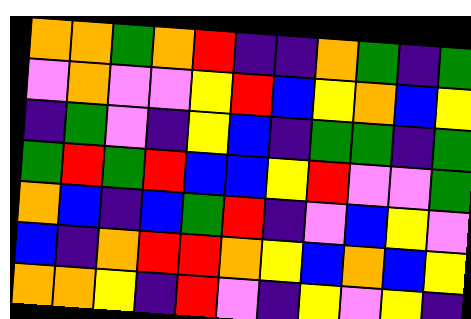[["orange", "orange", "green", "orange", "red", "indigo", "indigo", "orange", "green", "indigo", "green"], ["violet", "orange", "violet", "violet", "yellow", "red", "blue", "yellow", "orange", "blue", "yellow"], ["indigo", "green", "violet", "indigo", "yellow", "blue", "indigo", "green", "green", "indigo", "green"], ["green", "red", "green", "red", "blue", "blue", "yellow", "red", "violet", "violet", "green"], ["orange", "blue", "indigo", "blue", "green", "red", "indigo", "violet", "blue", "yellow", "violet"], ["blue", "indigo", "orange", "red", "red", "orange", "yellow", "blue", "orange", "blue", "yellow"], ["orange", "orange", "yellow", "indigo", "red", "violet", "indigo", "yellow", "violet", "yellow", "indigo"]]